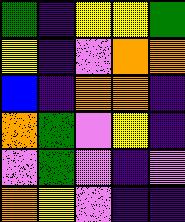[["green", "indigo", "yellow", "yellow", "green"], ["yellow", "indigo", "violet", "orange", "orange"], ["blue", "indigo", "orange", "orange", "indigo"], ["orange", "green", "violet", "yellow", "indigo"], ["violet", "green", "violet", "indigo", "violet"], ["orange", "yellow", "violet", "indigo", "indigo"]]